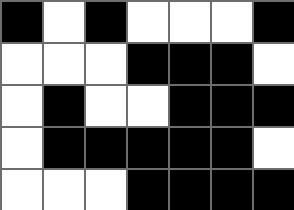[["black", "white", "black", "white", "white", "white", "black"], ["white", "white", "white", "black", "black", "black", "white"], ["white", "black", "white", "white", "black", "black", "black"], ["white", "black", "black", "black", "black", "black", "white"], ["white", "white", "white", "black", "black", "black", "black"]]